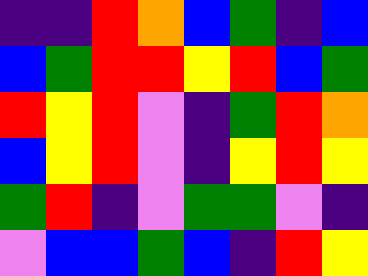[["indigo", "indigo", "red", "orange", "blue", "green", "indigo", "blue"], ["blue", "green", "red", "red", "yellow", "red", "blue", "green"], ["red", "yellow", "red", "violet", "indigo", "green", "red", "orange"], ["blue", "yellow", "red", "violet", "indigo", "yellow", "red", "yellow"], ["green", "red", "indigo", "violet", "green", "green", "violet", "indigo"], ["violet", "blue", "blue", "green", "blue", "indigo", "red", "yellow"]]